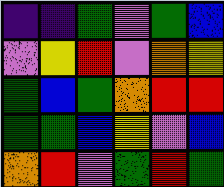[["indigo", "indigo", "green", "violet", "green", "blue"], ["violet", "yellow", "red", "violet", "orange", "yellow"], ["green", "blue", "green", "orange", "red", "red"], ["green", "green", "blue", "yellow", "violet", "blue"], ["orange", "red", "violet", "green", "red", "green"]]